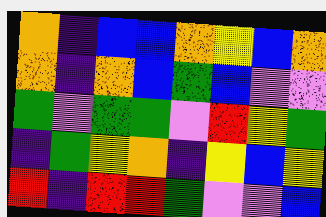[["orange", "indigo", "blue", "blue", "orange", "yellow", "blue", "orange"], ["orange", "indigo", "orange", "blue", "green", "blue", "violet", "violet"], ["green", "violet", "green", "green", "violet", "red", "yellow", "green"], ["indigo", "green", "yellow", "orange", "indigo", "yellow", "blue", "yellow"], ["red", "indigo", "red", "red", "green", "violet", "violet", "blue"]]